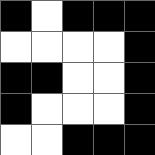[["black", "white", "black", "black", "black"], ["white", "white", "white", "white", "black"], ["black", "black", "white", "white", "black"], ["black", "white", "white", "white", "black"], ["white", "white", "black", "black", "black"]]